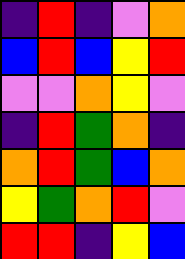[["indigo", "red", "indigo", "violet", "orange"], ["blue", "red", "blue", "yellow", "red"], ["violet", "violet", "orange", "yellow", "violet"], ["indigo", "red", "green", "orange", "indigo"], ["orange", "red", "green", "blue", "orange"], ["yellow", "green", "orange", "red", "violet"], ["red", "red", "indigo", "yellow", "blue"]]